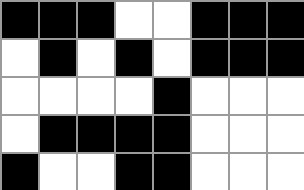[["black", "black", "black", "white", "white", "black", "black", "black"], ["white", "black", "white", "black", "white", "black", "black", "black"], ["white", "white", "white", "white", "black", "white", "white", "white"], ["white", "black", "black", "black", "black", "white", "white", "white"], ["black", "white", "white", "black", "black", "white", "white", "white"]]